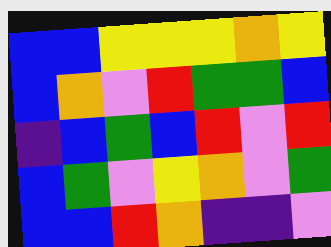[["blue", "blue", "yellow", "yellow", "yellow", "orange", "yellow"], ["blue", "orange", "violet", "red", "green", "green", "blue"], ["indigo", "blue", "green", "blue", "red", "violet", "red"], ["blue", "green", "violet", "yellow", "orange", "violet", "green"], ["blue", "blue", "red", "orange", "indigo", "indigo", "violet"]]